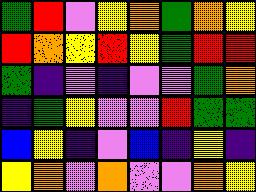[["green", "red", "violet", "yellow", "orange", "green", "orange", "yellow"], ["red", "orange", "yellow", "red", "yellow", "green", "red", "red"], ["green", "indigo", "violet", "indigo", "violet", "violet", "green", "orange"], ["indigo", "green", "yellow", "violet", "violet", "red", "green", "green"], ["blue", "yellow", "indigo", "violet", "blue", "indigo", "yellow", "indigo"], ["yellow", "orange", "violet", "orange", "violet", "violet", "orange", "yellow"]]